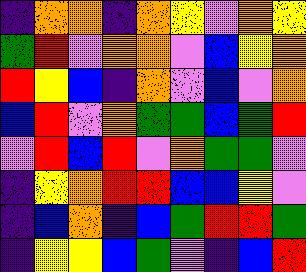[["indigo", "orange", "orange", "indigo", "orange", "yellow", "violet", "orange", "yellow"], ["green", "red", "violet", "orange", "orange", "violet", "blue", "yellow", "orange"], ["red", "yellow", "blue", "indigo", "orange", "violet", "blue", "violet", "orange"], ["blue", "red", "violet", "orange", "green", "green", "blue", "green", "red"], ["violet", "red", "blue", "red", "violet", "orange", "green", "green", "violet"], ["indigo", "yellow", "orange", "red", "red", "blue", "blue", "yellow", "violet"], ["indigo", "blue", "orange", "indigo", "blue", "green", "red", "red", "green"], ["indigo", "yellow", "yellow", "blue", "green", "violet", "indigo", "blue", "red"]]